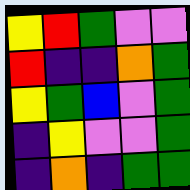[["yellow", "red", "green", "violet", "violet"], ["red", "indigo", "indigo", "orange", "green"], ["yellow", "green", "blue", "violet", "green"], ["indigo", "yellow", "violet", "violet", "green"], ["indigo", "orange", "indigo", "green", "green"]]